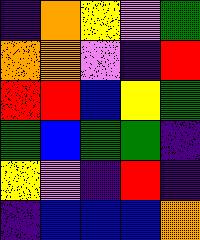[["indigo", "orange", "yellow", "violet", "green"], ["orange", "orange", "violet", "indigo", "red"], ["red", "red", "blue", "yellow", "green"], ["green", "blue", "green", "green", "indigo"], ["yellow", "violet", "indigo", "red", "indigo"], ["indigo", "blue", "blue", "blue", "orange"]]